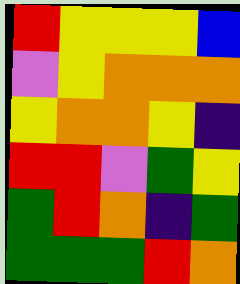[["red", "yellow", "yellow", "yellow", "blue"], ["violet", "yellow", "orange", "orange", "orange"], ["yellow", "orange", "orange", "yellow", "indigo"], ["red", "red", "violet", "green", "yellow"], ["green", "red", "orange", "indigo", "green"], ["green", "green", "green", "red", "orange"]]